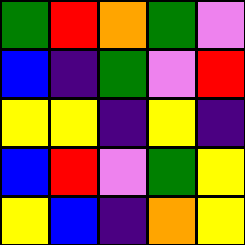[["green", "red", "orange", "green", "violet"], ["blue", "indigo", "green", "violet", "red"], ["yellow", "yellow", "indigo", "yellow", "indigo"], ["blue", "red", "violet", "green", "yellow"], ["yellow", "blue", "indigo", "orange", "yellow"]]